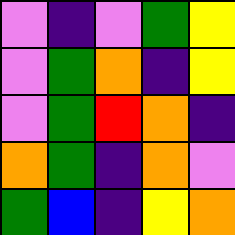[["violet", "indigo", "violet", "green", "yellow"], ["violet", "green", "orange", "indigo", "yellow"], ["violet", "green", "red", "orange", "indigo"], ["orange", "green", "indigo", "orange", "violet"], ["green", "blue", "indigo", "yellow", "orange"]]